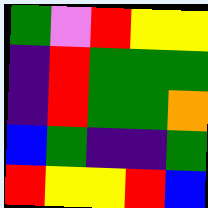[["green", "violet", "red", "yellow", "yellow"], ["indigo", "red", "green", "green", "green"], ["indigo", "red", "green", "green", "orange"], ["blue", "green", "indigo", "indigo", "green"], ["red", "yellow", "yellow", "red", "blue"]]